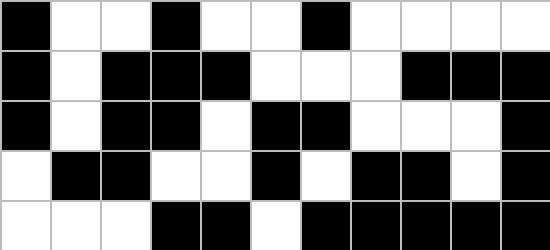[["black", "white", "white", "black", "white", "white", "black", "white", "white", "white", "white"], ["black", "white", "black", "black", "black", "white", "white", "white", "black", "black", "black"], ["black", "white", "black", "black", "white", "black", "black", "white", "white", "white", "black"], ["white", "black", "black", "white", "white", "black", "white", "black", "black", "white", "black"], ["white", "white", "white", "black", "black", "white", "black", "black", "black", "black", "black"]]